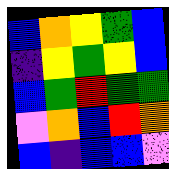[["blue", "orange", "yellow", "green", "blue"], ["indigo", "yellow", "green", "yellow", "blue"], ["blue", "green", "red", "green", "green"], ["violet", "orange", "blue", "red", "orange"], ["blue", "indigo", "blue", "blue", "violet"]]